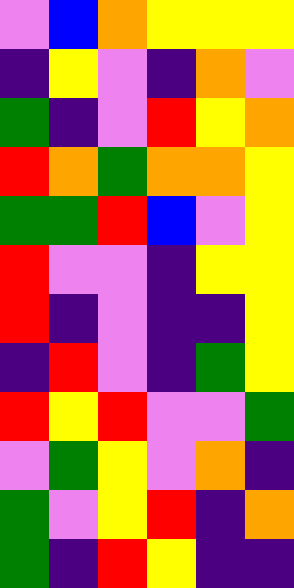[["violet", "blue", "orange", "yellow", "yellow", "yellow"], ["indigo", "yellow", "violet", "indigo", "orange", "violet"], ["green", "indigo", "violet", "red", "yellow", "orange"], ["red", "orange", "green", "orange", "orange", "yellow"], ["green", "green", "red", "blue", "violet", "yellow"], ["red", "violet", "violet", "indigo", "yellow", "yellow"], ["red", "indigo", "violet", "indigo", "indigo", "yellow"], ["indigo", "red", "violet", "indigo", "green", "yellow"], ["red", "yellow", "red", "violet", "violet", "green"], ["violet", "green", "yellow", "violet", "orange", "indigo"], ["green", "violet", "yellow", "red", "indigo", "orange"], ["green", "indigo", "red", "yellow", "indigo", "indigo"]]